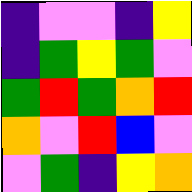[["indigo", "violet", "violet", "indigo", "yellow"], ["indigo", "green", "yellow", "green", "violet"], ["green", "red", "green", "orange", "red"], ["orange", "violet", "red", "blue", "violet"], ["violet", "green", "indigo", "yellow", "orange"]]